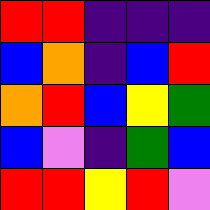[["red", "red", "indigo", "indigo", "indigo"], ["blue", "orange", "indigo", "blue", "red"], ["orange", "red", "blue", "yellow", "green"], ["blue", "violet", "indigo", "green", "blue"], ["red", "red", "yellow", "red", "violet"]]